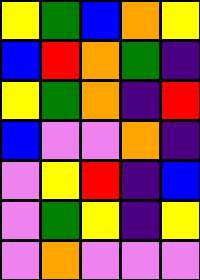[["yellow", "green", "blue", "orange", "yellow"], ["blue", "red", "orange", "green", "indigo"], ["yellow", "green", "orange", "indigo", "red"], ["blue", "violet", "violet", "orange", "indigo"], ["violet", "yellow", "red", "indigo", "blue"], ["violet", "green", "yellow", "indigo", "yellow"], ["violet", "orange", "violet", "violet", "violet"]]